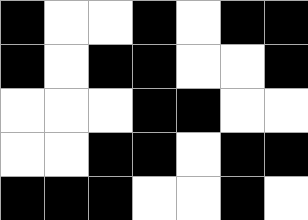[["black", "white", "white", "black", "white", "black", "black"], ["black", "white", "black", "black", "white", "white", "black"], ["white", "white", "white", "black", "black", "white", "white"], ["white", "white", "black", "black", "white", "black", "black"], ["black", "black", "black", "white", "white", "black", "white"]]